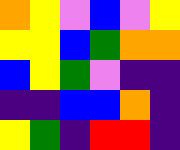[["orange", "yellow", "violet", "blue", "violet", "yellow"], ["yellow", "yellow", "blue", "green", "orange", "orange"], ["blue", "yellow", "green", "violet", "indigo", "indigo"], ["indigo", "indigo", "blue", "blue", "orange", "indigo"], ["yellow", "green", "indigo", "red", "red", "indigo"]]